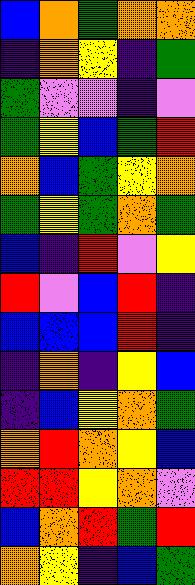[["blue", "orange", "green", "orange", "orange"], ["indigo", "orange", "yellow", "indigo", "green"], ["green", "violet", "violet", "indigo", "violet"], ["green", "yellow", "blue", "green", "red"], ["orange", "blue", "green", "yellow", "orange"], ["green", "yellow", "green", "orange", "green"], ["blue", "indigo", "red", "violet", "yellow"], ["red", "violet", "blue", "red", "indigo"], ["blue", "blue", "blue", "red", "indigo"], ["indigo", "orange", "indigo", "yellow", "blue"], ["indigo", "blue", "yellow", "orange", "green"], ["orange", "red", "orange", "yellow", "blue"], ["red", "red", "yellow", "orange", "violet"], ["blue", "orange", "red", "green", "red"], ["orange", "yellow", "indigo", "blue", "green"]]